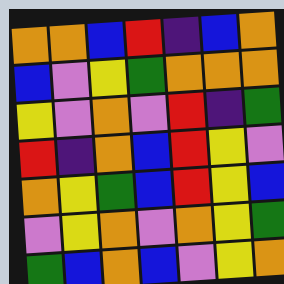[["orange", "orange", "blue", "red", "indigo", "blue", "orange"], ["blue", "violet", "yellow", "green", "orange", "orange", "orange"], ["yellow", "violet", "orange", "violet", "red", "indigo", "green"], ["red", "indigo", "orange", "blue", "red", "yellow", "violet"], ["orange", "yellow", "green", "blue", "red", "yellow", "blue"], ["violet", "yellow", "orange", "violet", "orange", "yellow", "green"], ["green", "blue", "orange", "blue", "violet", "yellow", "orange"]]